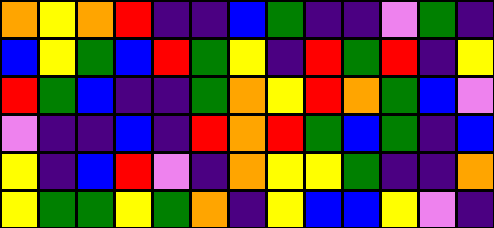[["orange", "yellow", "orange", "red", "indigo", "indigo", "blue", "green", "indigo", "indigo", "violet", "green", "indigo"], ["blue", "yellow", "green", "blue", "red", "green", "yellow", "indigo", "red", "green", "red", "indigo", "yellow"], ["red", "green", "blue", "indigo", "indigo", "green", "orange", "yellow", "red", "orange", "green", "blue", "violet"], ["violet", "indigo", "indigo", "blue", "indigo", "red", "orange", "red", "green", "blue", "green", "indigo", "blue"], ["yellow", "indigo", "blue", "red", "violet", "indigo", "orange", "yellow", "yellow", "green", "indigo", "indigo", "orange"], ["yellow", "green", "green", "yellow", "green", "orange", "indigo", "yellow", "blue", "blue", "yellow", "violet", "indigo"]]